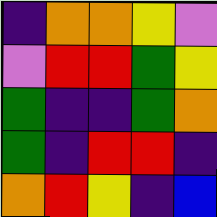[["indigo", "orange", "orange", "yellow", "violet"], ["violet", "red", "red", "green", "yellow"], ["green", "indigo", "indigo", "green", "orange"], ["green", "indigo", "red", "red", "indigo"], ["orange", "red", "yellow", "indigo", "blue"]]